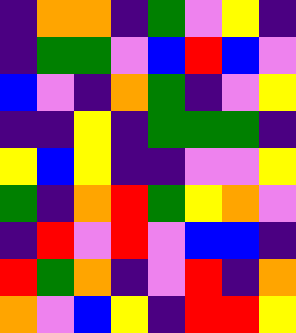[["indigo", "orange", "orange", "indigo", "green", "violet", "yellow", "indigo"], ["indigo", "green", "green", "violet", "blue", "red", "blue", "violet"], ["blue", "violet", "indigo", "orange", "green", "indigo", "violet", "yellow"], ["indigo", "indigo", "yellow", "indigo", "green", "green", "green", "indigo"], ["yellow", "blue", "yellow", "indigo", "indigo", "violet", "violet", "yellow"], ["green", "indigo", "orange", "red", "green", "yellow", "orange", "violet"], ["indigo", "red", "violet", "red", "violet", "blue", "blue", "indigo"], ["red", "green", "orange", "indigo", "violet", "red", "indigo", "orange"], ["orange", "violet", "blue", "yellow", "indigo", "red", "red", "yellow"]]